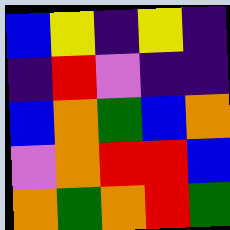[["blue", "yellow", "indigo", "yellow", "indigo"], ["indigo", "red", "violet", "indigo", "indigo"], ["blue", "orange", "green", "blue", "orange"], ["violet", "orange", "red", "red", "blue"], ["orange", "green", "orange", "red", "green"]]